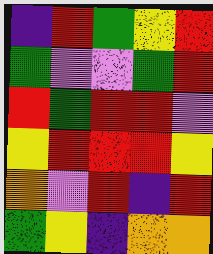[["indigo", "red", "green", "yellow", "red"], ["green", "violet", "violet", "green", "red"], ["red", "green", "red", "red", "violet"], ["yellow", "red", "red", "red", "yellow"], ["orange", "violet", "red", "indigo", "red"], ["green", "yellow", "indigo", "orange", "orange"]]